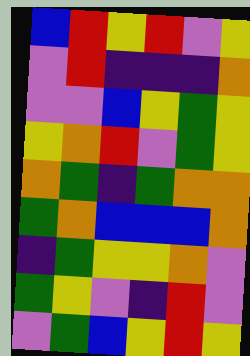[["blue", "red", "yellow", "red", "violet", "yellow"], ["violet", "red", "indigo", "indigo", "indigo", "orange"], ["violet", "violet", "blue", "yellow", "green", "yellow"], ["yellow", "orange", "red", "violet", "green", "yellow"], ["orange", "green", "indigo", "green", "orange", "orange"], ["green", "orange", "blue", "blue", "blue", "orange"], ["indigo", "green", "yellow", "yellow", "orange", "violet"], ["green", "yellow", "violet", "indigo", "red", "violet"], ["violet", "green", "blue", "yellow", "red", "yellow"]]